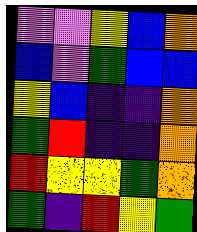[["violet", "violet", "yellow", "blue", "orange"], ["blue", "violet", "green", "blue", "blue"], ["yellow", "blue", "indigo", "indigo", "orange"], ["green", "red", "indigo", "indigo", "orange"], ["red", "yellow", "yellow", "green", "orange"], ["green", "indigo", "red", "yellow", "green"]]